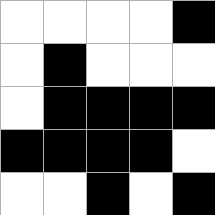[["white", "white", "white", "white", "black"], ["white", "black", "white", "white", "white"], ["white", "black", "black", "black", "black"], ["black", "black", "black", "black", "white"], ["white", "white", "black", "white", "black"]]